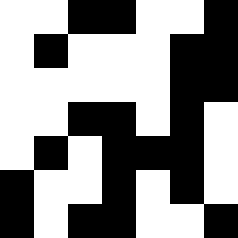[["white", "white", "black", "black", "white", "white", "black"], ["white", "black", "white", "white", "white", "black", "black"], ["white", "white", "white", "white", "white", "black", "black"], ["white", "white", "black", "black", "white", "black", "white"], ["white", "black", "white", "black", "black", "black", "white"], ["black", "white", "white", "black", "white", "black", "white"], ["black", "white", "black", "black", "white", "white", "black"]]